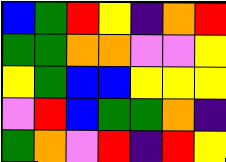[["blue", "green", "red", "yellow", "indigo", "orange", "red"], ["green", "green", "orange", "orange", "violet", "violet", "yellow"], ["yellow", "green", "blue", "blue", "yellow", "yellow", "yellow"], ["violet", "red", "blue", "green", "green", "orange", "indigo"], ["green", "orange", "violet", "red", "indigo", "red", "yellow"]]